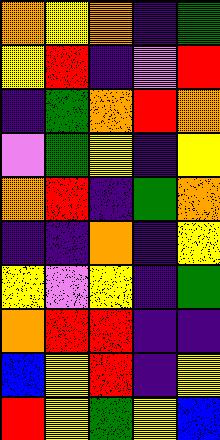[["orange", "yellow", "orange", "indigo", "green"], ["yellow", "red", "indigo", "violet", "red"], ["indigo", "green", "orange", "red", "orange"], ["violet", "green", "yellow", "indigo", "yellow"], ["orange", "red", "indigo", "green", "orange"], ["indigo", "indigo", "orange", "indigo", "yellow"], ["yellow", "violet", "yellow", "indigo", "green"], ["orange", "red", "red", "indigo", "indigo"], ["blue", "yellow", "red", "indigo", "yellow"], ["red", "yellow", "green", "yellow", "blue"]]